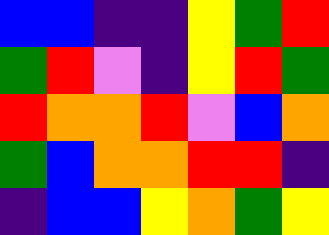[["blue", "blue", "indigo", "indigo", "yellow", "green", "red"], ["green", "red", "violet", "indigo", "yellow", "red", "green"], ["red", "orange", "orange", "red", "violet", "blue", "orange"], ["green", "blue", "orange", "orange", "red", "red", "indigo"], ["indigo", "blue", "blue", "yellow", "orange", "green", "yellow"]]